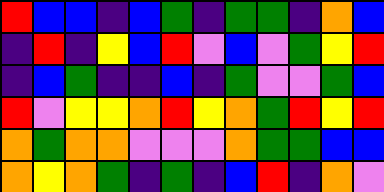[["red", "blue", "blue", "indigo", "blue", "green", "indigo", "green", "green", "indigo", "orange", "blue"], ["indigo", "red", "indigo", "yellow", "blue", "red", "violet", "blue", "violet", "green", "yellow", "red"], ["indigo", "blue", "green", "indigo", "indigo", "blue", "indigo", "green", "violet", "violet", "green", "blue"], ["red", "violet", "yellow", "yellow", "orange", "red", "yellow", "orange", "green", "red", "yellow", "red"], ["orange", "green", "orange", "orange", "violet", "violet", "violet", "orange", "green", "green", "blue", "blue"], ["orange", "yellow", "orange", "green", "indigo", "green", "indigo", "blue", "red", "indigo", "orange", "violet"]]